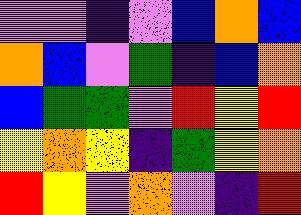[["violet", "violet", "indigo", "violet", "blue", "orange", "blue"], ["orange", "blue", "violet", "green", "indigo", "blue", "orange"], ["blue", "green", "green", "violet", "red", "yellow", "red"], ["yellow", "orange", "yellow", "indigo", "green", "yellow", "orange"], ["red", "yellow", "violet", "orange", "violet", "indigo", "red"]]